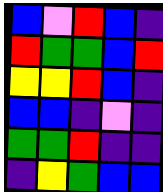[["blue", "violet", "red", "blue", "indigo"], ["red", "green", "green", "blue", "red"], ["yellow", "yellow", "red", "blue", "indigo"], ["blue", "blue", "indigo", "violet", "indigo"], ["green", "green", "red", "indigo", "indigo"], ["indigo", "yellow", "green", "blue", "blue"]]